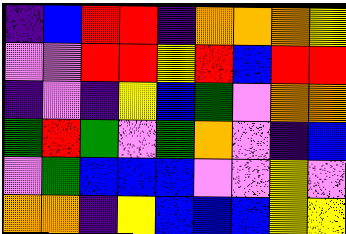[["indigo", "blue", "red", "red", "indigo", "orange", "orange", "orange", "yellow"], ["violet", "violet", "red", "red", "yellow", "red", "blue", "red", "red"], ["indigo", "violet", "indigo", "yellow", "blue", "green", "violet", "orange", "orange"], ["green", "red", "green", "violet", "green", "orange", "violet", "indigo", "blue"], ["violet", "green", "blue", "blue", "blue", "violet", "violet", "yellow", "violet"], ["orange", "orange", "indigo", "yellow", "blue", "blue", "blue", "yellow", "yellow"]]